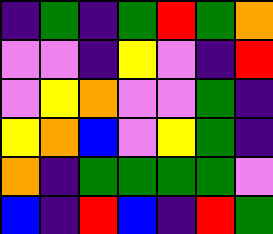[["indigo", "green", "indigo", "green", "red", "green", "orange"], ["violet", "violet", "indigo", "yellow", "violet", "indigo", "red"], ["violet", "yellow", "orange", "violet", "violet", "green", "indigo"], ["yellow", "orange", "blue", "violet", "yellow", "green", "indigo"], ["orange", "indigo", "green", "green", "green", "green", "violet"], ["blue", "indigo", "red", "blue", "indigo", "red", "green"]]